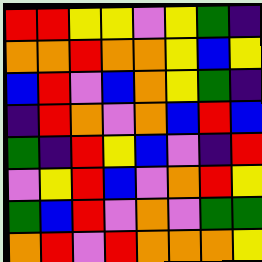[["red", "red", "yellow", "yellow", "violet", "yellow", "green", "indigo"], ["orange", "orange", "red", "orange", "orange", "yellow", "blue", "yellow"], ["blue", "red", "violet", "blue", "orange", "yellow", "green", "indigo"], ["indigo", "red", "orange", "violet", "orange", "blue", "red", "blue"], ["green", "indigo", "red", "yellow", "blue", "violet", "indigo", "red"], ["violet", "yellow", "red", "blue", "violet", "orange", "red", "yellow"], ["green", "blue", "red", "violet", "orange", "violet", "green", "green"], ["orange", "red", "violet", "red", "orange", "orange", "orange", "yellow"]]